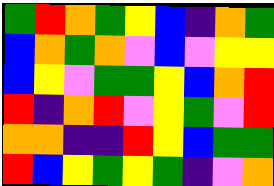[["green", "red", "orange", "green", "yellow", "blue", "indigo", "orange", "green"], ["blue", "orange", "green", "orange", "violet", "blue", "violet", "yellow", "yellow"], ["blue", "yellow", "violet", "green", "green", "yellow", "blue", "orange", "red"], ["red", "indigo", "orange", "red", "violet", "yellow", "green", "violet", "red"], ["orange", "orange", "indigo", "indigo", "red", "yellow", "blue", "green", "green"], ["red", "blue", "yellow", "green", "yellow", "green", "indigo", "violet", "orange"]]